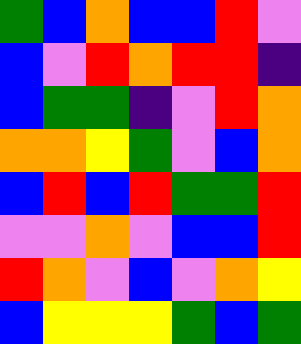[["green", "blue", "orange", "blue", "blue", "red", "violet"], ["blue", "violet", "red", "orange", "red", "red", "indigo"], ["blue", "green", "green", "indigo", "violet", "red", "orange"], ["orange", "orange", "yellow", "green", "violet", "blue", "orange"], ["blue", "red", "blue", "red", "green", "green", "red"], ["violet", "violet", "orange", "violet", "blue", "blue", "red"], ["red", "orange", "violet", "blue", "violet", "orange", "yellow"], ["blue", "yellow", "yellow", "yellow", "green", "blue", "green"]]